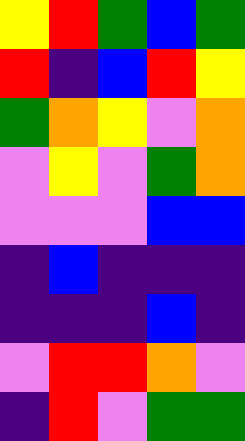[["yellow", "red", "green", "blue", "green"], ["red", "indigo", "blue", "red", "yellow"], ["green", "orange", "yellow", "violet", "orange"], ["violet", "yellow", "violet", "green", "orange"], ["violet", "violet", "violet", "blue", "blue"], ["indigo", "blue", "indigo", "indigo", "indigo"], ["indigo", "indigo", "indigo", "blue", "indigo"], ["violet", "red", "red", "orange", "violet"], ["indigo", "red", "violet", "green", "green"]]